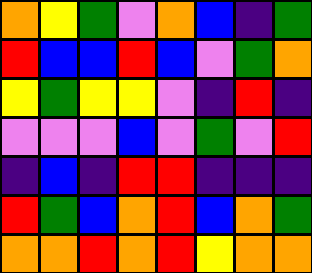[["orange", "yellow", "green", "violet", "orange", "blue", "indigo", "green"], ["red", "blue", "blue", "red", "blue", "violet", "green", "orange"], ["yellow", "green", "yellow", "yellow", "violet", "indigo", "red", "indigo"], ["violet", "violet", "violet", "blue", "violet", "green", "violet", "red"], ["indigo", "blue", "indigo", "red", "red", "indigo", "indigo", "indigo"], ["red", "green", "blue", "orange", "red", "blue", "orange", "green"], ["orange", "orange", "red", "orange", "red", "yellow", "orange", "orange"]]